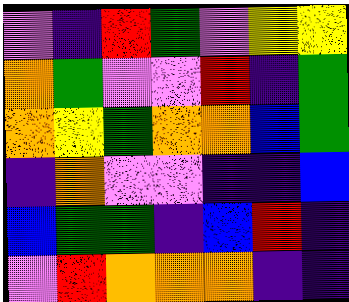[["violet", "indigo", "red", "green", "violet", "yellow", "yellow"], ["orange", "green", "violet", "violet", "red", "indigo", "green"], ["orange", "yellow", "green", "orange", "orange", "blue", "green"], ["indigo", "orange", "violet", "violet", "indigo", "indigo", "blue"], ["blue", "green", "green", "indigo", "blue", "red", "indigo"], ["violet", "red", "orange", "orange", "orange", "indigo", "indigo"]]